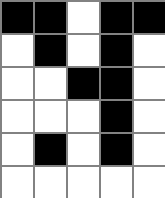[["black", "black", "white", "black", "black"], ["white", "black", "white", "black", "white"], ["white", "white", "black", "black", "white"], ["white", "white", "white", "black", "white"], ["white", "black", "white", "black", "white"], ["white", "white", "white", "white", "white"]]